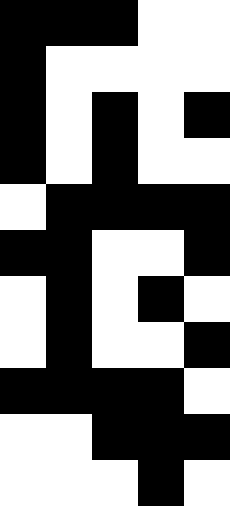[["black", "black", "black", "white", "white"], ["black", "white", "white", "white", "white"], ["black", "white", "black", "white", "black"], ["black", "white", "black", "white", "white"], ["white", "black", "black", "black", "black"], ["black", "black", "white", "white", "black"], ["white", "black", "white", "black", "white"], ["white", "black", "white", "white", "black"], ["black", "black", "black", "black", "white"], ["white", "white", "black", "black", "black"], ["white", "white", "white", "black", "white"]]